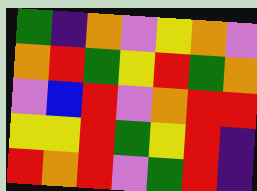[["green", "indigo", "orange", "violet", "yellow", "orange", "violet"], ["orange", "red", "green", "yellow", "red", "green", "orange"], ["violet", "blue", "red", "violet", "orange", "red", "red"], ["yellow", "yellow", "red", "green", "yellow", "red", "indigo"], ["red", "orange", "red", "violet", "green", "red", "indigo"]]